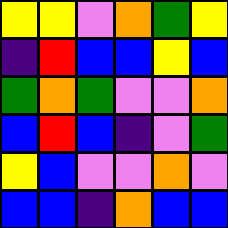[["yellow", "yellow", "violet", "orange", "green", "yellow"], ["indigo", "red", "blue", "blue", "yellow", "blue"], ["green", "orange", "green", "violet", "violet", "orange"], ["blue", "red", "blue", "indigo", "violet", "green"], ["yellow", "blue", "violet", "violet", "orange", "violet"], ["blue", "blue", "indigo", "orange", "blue", "blue"]]